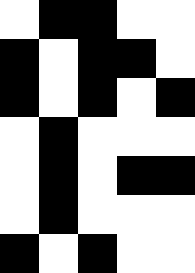[["white", "black", "black", "white", "white"], ["black", "white", "black", "black", "white"], ["black", "white", "black", "white", "black"], ["white", "black", "white", "white", "white"], ["white", "black", "white", "black", "black"], ["white", "black", "white", "white", "white"], ["black", "white", "black", "white", "white"]]